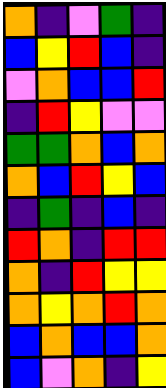[["orange", "indigo", "violet", "green", "indigo"], ["blue", "yellow", "red", "blue", "indigo"], ["violet", "orange", "blue", "blue", "red"], ["indigo", "red", "yellow", "violet", "violet"], ["green", "green", "orange", "blue", "orange"], ["orange", "blue", "red", "yellow", "blue"], ["indigo", "green", "indigo", "blue", "indigo"], ["red", "orange", "indigo", "red", "red"], ["orange", "indigo", "red", "yellow", "yellow"], ["orange", "yellow", "orange", "red", "orange"], ["blue", "orange", "blue", "blue", "orange"], ["blue", "violet", "orange", "indigo", "yellow"]]